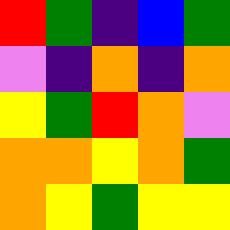[["red", "green", "indigo", "blue", "green"], ["violet", "indigo", "orange", "indigo", "orange"], ["yellow", "green", "red", "orange", "violet"], ["orange", "orange", "yellow", "orange", "green"], ["orange", "yellow", "green", "yellow", "yellow"]]